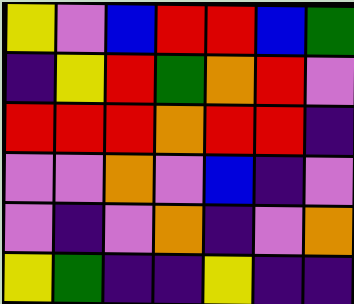[["yellow", "violet", "blue", "red", "red", "blue", "green"], ["indigo", "yellow", "red", "green", "orange", "red", "violet"], ["red", "red", "red", "orange", "red", "red", "indigo"], ["violet", "violet", "orange", "violet", "blue", "indigo", "violet"], ["violet", "indigo", "violet", "orange", "indigo", "violet", "orange"], ["yellow", "green", "indigo", "indigo", "yellow", "indigo", "indigo"]]